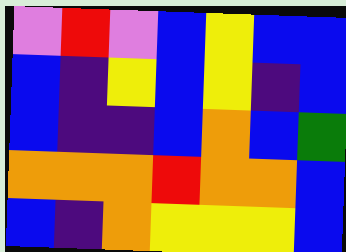[["violet", "red", "violet", "blue", "yellow", "blue", "blue"], ["blue", "indigo", "yellow", "blue", "yellow", "indigo", "blue"], ["blue", "indigo", "indigo", "blue", "orange", "blue", "green"], ["orange", "orange", "orange", "red", "orange", "orange", "blue"], ["blue", "indigo", "orange", "yellow", "yellow", "yellow", "blue"]]